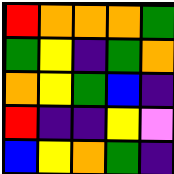[["red", "orange", "orange", "orange", "green"], ["green", "yellow", "indigo", "green", "orange"], ["orange", "yellow", "green", "blue", "indigo"], ["red", "indigo", "indigo", "yellow", "violet"], ["blue", "yellow", "orange", "green", "indigo"]]